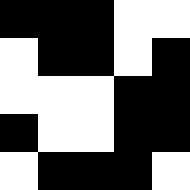[["black", "black", "black", "white", "white"], ["white", "black", "black", "white", "black"], ["white", "white", "white", "black", "black"], ["black", "white", "white", "black", "black"], ["white", "black", "black", "black", "white"]]